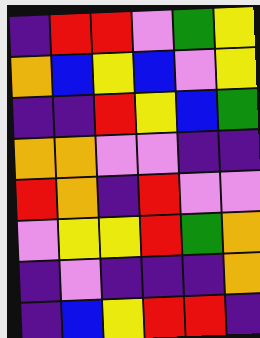[["indigo", "red", "red", "violet", "green", "yellow"], ["orange", "blue", "yellow", "blue", "violet", "yellow"], ["indigo", "indigo", "red", "yellow", "blue", "green"], ["orange", "orange", "violet", "violet", "indigo", "indigo"], ["red", "orange", "indigo", "red", "violet", "violet"], ["violet", "yellow", "yellow", "red", "green", "orange"], ["indigo", "violet", "indigo", "indigo", "indigo", "orange"], ["indigo", "blue", "yellow", "red", "red", "indigo"]]